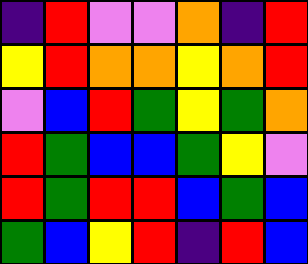[["indigo", "red", "violet", "violet", "orange", "indigo", "red"], ["yellow", "red", "orange", "orange", "yellow", "orange", "red"], ["violet", "blue", "red", "green", "yellow", "green", "orange"], ["red", "green", "blue", "blue", "green", "yellow", "violet"], ["red", "green", "red", "red", "blue", "green", "blue"], ["green", "blue", "yellow", "red", "indigo", "red", "blue"]]